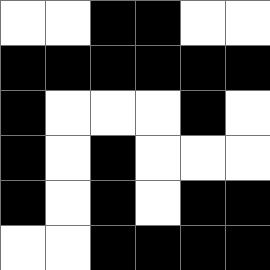[["white", "white", "black", "black", "white", "white"], ["black", "black", "black", "black", "black", "black"], ["black", "white", "white", "white", "black", "white"], ["black", "white", "black", "white", "white", "white"], ["black", "white", "black", "white", "black", "black"], ["white", "white", "black", "black", "black", "black"]]